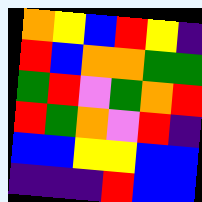[["orange", "yellow", "blue", "red", "yellow", "indigo"], ["red", "blue", "orange", "orange", "green", "green"], ["green", "red", "violet", "green", "orange", "red"], ["red", "green", "orange", "violet", "red", "indigo"], ["blue", "blue", "yellow", "yellow", "blue", "blue"], ["indigo", "indigo", "indigo", "red", "blue", "blue"]]